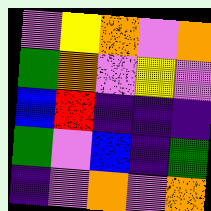[["violet", "yellow", "orange", "violet", "orange"], ["green", "orange", "violet", "yellow", "violet"], ["blue", "red", "indigo", "indigo", "indigo"], ["green", "violet", "blue", "indigo", "green"], ["indigo", "violet", "orange", "violet", "orange"]]